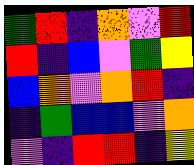[["green", "red", "indigo", "orange", "violet", "red"], ["red", "indigo", "blue", "violet", "green", "yellow"], ["blue", "orange", "violet", "orange", "red", "indigo"], ["indigo", "green", "blue", "blue", "violet", "orange"], ["violet", "indigo", "red", "red", "indigo", "yellow"]]